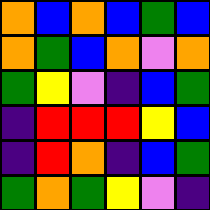[["orange", "blue", "orange", "blue", "green", "blue"], ["orange", "green", "blue", "orange", "violet", "orange"], ["green", "yellow", "violet", "indigo", "blue", "green"], ["indigo", "red", "red", "red", "yellow", "blue"], ["indigo", "red", "orange", "indigo", "blue", "green"], ["green", "orange", "green", "yellow", "violet", "indigo"]]